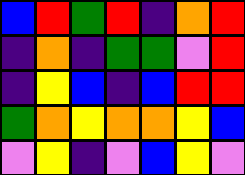[["blue", "red", "green", "red", "indigo", "orange", "red"], ["indigo", "orange", "indigo", "green", "green", "violet", "red"], ["indigo", "yellow", "blue", "indigo", "blue", "red", "red"], ["green", "orange", "yellow", "orange", "orange", "yellow", "blue"], ["violet", "yellow", "indigo", "violet", "blue", "yellow", "violet"]]